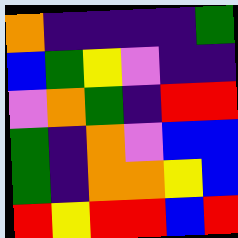[["orange", "indigo", "indigo", "indigo", "indigo", "green"], ["blue", "green", "yellow", "violet", "indigo", "indigo"], ["violet", "orange", "green", "indigo", "red", "red"], ["green", "indigo", "orange", "violet", "blue", "blue"], ["green", "indigo", "orange", "orange", "yellow", "blue"], ["red", "yellow", "red", "red", "blue", "red"]]